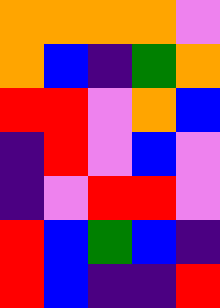[["orange", "orange", "orange", "orange", "violet"], ["orange", "blue", "indigo", "green", "orange"], ["red", "red", "violet", "orange", "blue"], ["indigo", "red", "violet", "blue", "violet"], ["indigo", "violet", "red", "red", "violet"], ["red", "blue", "green", "blue", "indigo"], ["red", "blue", "indigo", "indigo", "red"]]